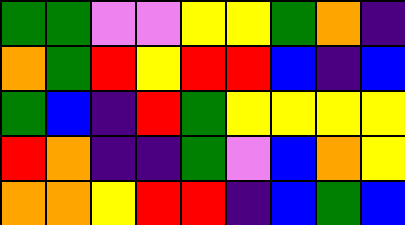[["green", "green", "violet", "violet", "yellow", "yellow", "green", "orange", "indigo"], ["orange", "green", "red", "yellow", "red", "red", "blue", "indigo", "blue"], ["green", "blue", "indigo", "red", "green", "yellow", "yellow", "yellow", "yellow"], ["red", "orange", "indigo", "indigo", "green", "violet", "blue", "orange", "yellow"], ["orange", "orange", "yellow", "red", "red", "indigo", "blue", "green", "blue"]]